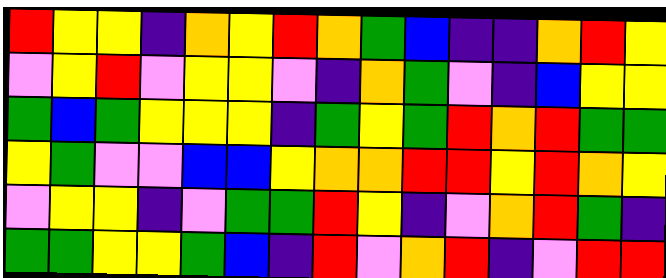[["red", "yellow", "yellow", "indigo", "orange", "yellow", "red", "orange", "green", "blue", "indigo", "indigo", "orange", "red", "yellow"], ["violet", "yellow", "red", "violet", "yellow", "yellow", "violet", "indigo", "orange", "green", "violet", "indigo", "blue", "yellow", "yellow"], ["green", "blue", "green", "yellow", "yellow", "yellow", "indigo", "green", "yellow", "green", "red", "orange", "red", "green", "green"], ["yellow", "green", "violet", "violet", "blue", "blue", "yellow", "orange", "orange", "red", "red", "yellow", "red", "orange", "yellow"], ["violet", "yellow", "yellow", "indigo", "violet", "green", "green", "red", "yellow", "indigo", "violet", "orange", "red", "green", "indigo"], ["green", "green", "yellow", "yellow", "green", "blue", "indigo", "red", "violet", "orange", "red", "indigo", "violet", "red", "red"]]